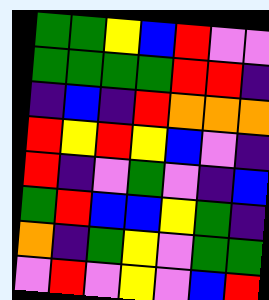[["green", "green", "yellow", "blue", "red", "violet", "violet"], ["green", "green", "green", "green", "red", "red", "indigo"], ["indigo", "blue", "indigo", "red", "orange", "orange", "orange"], ["red", "yellow", "red", "yellow", "blue", "violet", "indigo"], ["red", "indigo", "violet", "green", "violet", "indigo", "blue"], ["green", "red", "blue", "blue", "yellow", "green", "indigo"], ["orange", "indigo", "green", "yellow", "violet", "green", "green"], ["violet", "red", "violet", "yellow", "violet", "blue", "red"]]